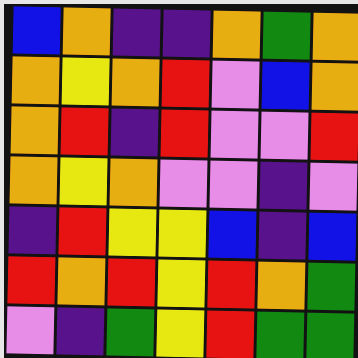[["blue", "orange", "indigo", "indigo", "orange", "green", "orange"], ["orange", "yellow", "orange", "red", "violet", "blue", "orange"], ["orange", "red", "indigo", "red", "violet", "violet", "red"], ["orange", "yellow", "orange", "violet", "violet", "indigo", "violet"], ["indigo", "red", "yellow", "yellow", "blue", "indigo", "blue"], ["red", "orange", "red", "yellow", "red", "orange", "green"], ["violet", "indigo", "green", "yellow", "red", "green", "green"]]